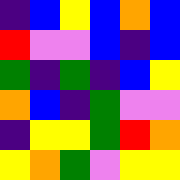[["indigo", "blue", "yellow", "blue", "orange", "blue"], ["red", "violet", "violet", "blue", "indigo", "blue"], ["green", "indigo", "green", "indigo", "blue", "yellow"], ["orange", "blue", "indigo", "green", "violet", "violet"], ["indigo", "yellow", "yellow", "green", "red", "orange"], ["yellow", "orange", "green", "violet", "yellow", "yellow"]]